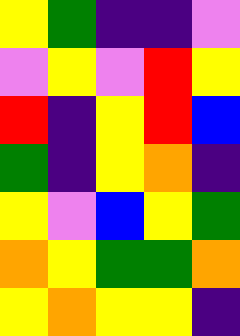[["yellow", "green", "indigo", "indigo", "violet"], ["violet", "yellow", "violet", "red", "yellow"], ["red", "indigo", "yellow", "red", "blue"], ["green", "indigo", "yellow", "orange", "indigo"], ["yellow", "violet", "blue", "yellow", "green"], ["orange", "yellow", "green", "green", "orange"], ["yellow", "orange", "yellow", "yellow", "indigo"]]